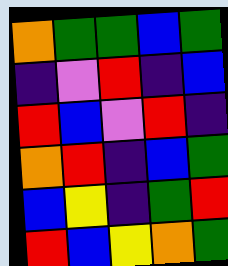[["orange", "green", "green", "blue", "green"], ["indigo", "violet", "red", "indigo", "blue"], ["red", "blue", "violet", "red", "indigo"], ["orange", "red", "indigo", "blue", "green"], ["blue", "yellow", "indigo", "green", "red"], ["red", "blue", "yellow", "orange", "green"]]